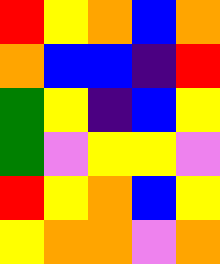[["red", "yellow", "orange", "blue", "orange"], ["orange", "blue", "blue", "indigo", "red"], ["green", "yellow", "indigo", "blue", "yellow"], ["green", "violet", "yellow", "yellow", "violet"], ["red", "yellow", "orange", "blue", "yellow"], ["yellow", "orange", "orange", "violet", "orange"]]